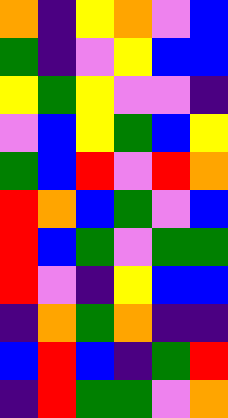[["orange", "indigo", "yellow", "orange", "violet", "blue"], ["green", "indigo", "violet", "yellow", "blue", "blue"], ["yellow", "green", "yellow", "violet", "violet", "indigo"], ["violet", "blue", "yellow", "green", "blue", "yellow"], ["green", "blue", "red", "violet", "red", "orange"], ["red", "orange", "blue", "green", "violet", "blue"], ["red", "blue", "green", "violet", "green", "green"], ["red", "violet", "indigo", "yellow", "blue", "blue"], ["indigo", "orange", "green", "orange", "indigo", "indigo"], ["blue", "red", "blue", "indigo", "green", "red"], ["indigo", "red", "green", "green", "violet", "orange"]]